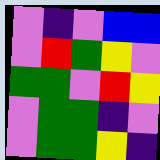[["violet", "indigo", "violet", "blue", "blue"], ["violet", "red", "green", "yellow", "violet"], ["green", "green", "violet", "red", "yellow"], ["violet", "green", "green", "indigo", "violet"], ["violet", "green", "green", "yellow", "indigo"]]